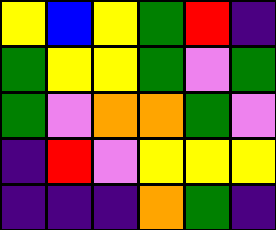[["yellow", "blue", "yellow", "green", "red", "indigo"], ["green", "yellow", "yellow", "green", "violet", "green"], ["green", "violet", "orange", "orange", "green", "violet"], ["indigo", "red", "violet", "yellow", "yellow", "yellow"], ["indigo", "indigo", "indigo", "orange", "green", "indigo"]]